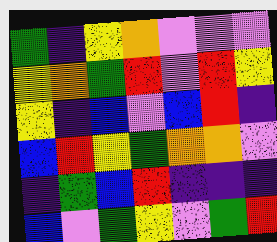[["green", "indigo", "yellow", "orange", "violet", "violet", "violet"], ["yellow", "orange", "green", "red", "violet", "red", "yellow"], ["yellow", "indigo", "blue", "violet", "blue", "red", "indigo"], ["blue", "red", "yellow", "green", "orange", "orange", "violet"], ["indigo", "green", "blue", "red", "indigo", "indigo", "indigo"], ["blue", "violet", "green", "yellow", "violet", "green", "red"]]